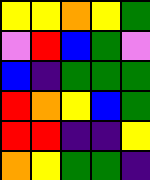[["yellow", "yellow", "orange", "yellow", "green"], ["violet", "red", "blue", "green", "violet"], ["blue", "indigo", "green", "green", "green"], ["red", "orange", "yellow", "blue", "green"], ["red", "red", "indigo", "indigo", "yellow"], ["orange", "yellow", "green", "green", "indigo"]]